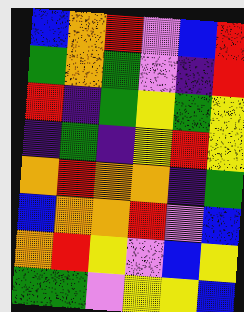[["blue", "orange", "red", "violet", "blue", "red"], ["green", "orange", "green", "violet", "indigo", "red"], ["red", "indigo", "green", "yellow", "green", "yellow"], ["indigo", "green", "indigo", "yellow", "red", "yellow"], ["orange", "red", "orange", "orange", "indigo", "green"], ["blue", "orange", "orange", "red", "violet", "blue"], ["orange", "red", "yellow", "violet", "blue", "yellow"], ["green", "green", "violet", "yellow", "yellow", "blue"]]